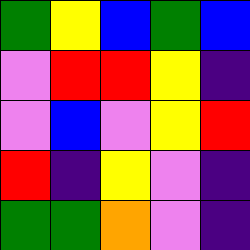[["green", "yellow", "blue", "green", "blue"], ["violet", "red", "red", "yellow", "indigo"], ["violet", "blue", "violet", "yellow", "red"], ["red", "indigo", "yellow", "violet", "indigo"], ["green", "green", "orange", "violet", "indigo"]]